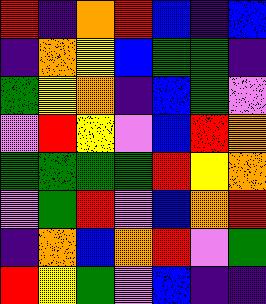[["red", "indigo", "orange", "red", "blue", "indigo", "blue"], ["indigo", "orange", "yellow", "blue", "green", "green", "indigo"], ["green", "yellow", "orange", "indigo", "blue", "green", "violet"], ["violet", "red", "yellow", "violet", "blue", "red", "orange"], ["green", "green", "green", "green", "red", "yellow", "orange"], ["violet", "green", "red", "violet", "blue", "orange", "red"], ["indigo", "orange", "blue", "orange", "red", "violet", "green"], ["red", "yellow", "green", "violet", "blue", "indigo", "indigo"]]